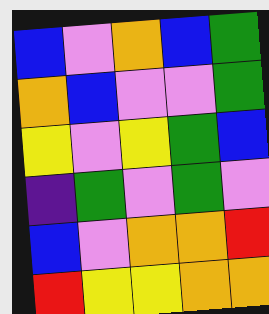[["blue", "violet", "orange", "blue", "green"], ["orange", "blue", "violet", "violet", "green"], ["yellow", "violet", "yellow", "green", "blue"], ["indigo", "green", "violet", "green", "violet"], ["blue", "violet", "orange", "orange", "red"], ["red", "yellow", "yellow", "orange", "orange"]]